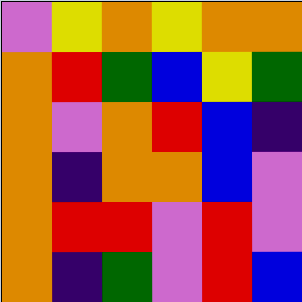[["violet", "yellow", "orange", "yellow", "orange", "orange"], ["orange", "red", "green", "blue", "yellow", "green"], ["orange", "violet", "orange", "red", "blue", "indigo"], ["orange", "indigo", "orange", "orange", "blue", "violet"], ["orange", "red", "red", "violet", "red", "violet"], ["orange", "indigo", "green", "violet", "red", "blue"]]